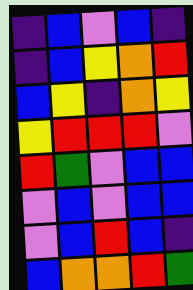[["indigo", "blue", "violet", "blue", "indigo"], ["indigo", "blue", "yellow", "orange", "red"], ["blue", "yellow", "indigo", "orange", "yellow"], ["yellow", "red", "red", "red", "violet"], ["red", "green", "violet", "blue", "blue"], ["violet", "blue", "violet", "blue", "blue"], ["violet", "blue", "red", "blue", "indigo"], ["blue", "orange", "orange", "red", "green"]]